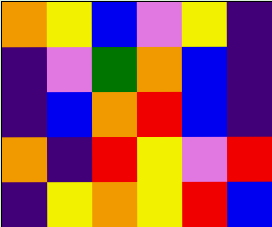[["orange", "yellow", "blue", "violet", "yellow", "indigo"], ["indigo", "violet", "green", "orange", "blue", "indigo"], ["indigo", "blue", "orange", "red", "blue", "indigo"], ["orange", "indigo", "red", "yellow", "violet", "red"], ["indigo", "yellow", "orange", "yellow", "red", "blue"]]